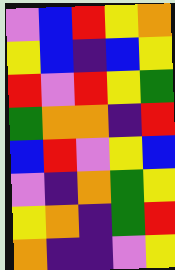[["violet", "blue", "red", "yellow", "orange"], ["yellow", "blue", "indigo", "blue", "yellow"], ["red", "violet", "red", "yellow", "green"], ["green", "orange", "orange", "indigo", "red"], ["blue", "red", "violet", "yellow", "blue"], ["violet", "indigo", "orange", "green", "yellow"], ["yellow", "orange", "indigo", "green", "red"], ["orange", "indigo", "indigo", "violet", "yellow"]]